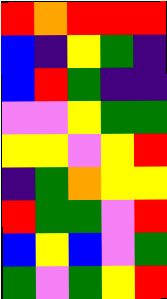[["red", "orange", "red", "red", "red"], ["blue", "indigo", "yellow", "green", "indigo"], ["blue", "red", "green", "indigo", "indigo"], ["violet", "violet", "yellow", "green", "green"], ["yellow", "yellow", "violet", "yellow", "red"], ["indigo", "green", "orange", "yellow", "yellow"], ["red", "green", "green", "violet", "red"], ["blue", "yellow", "blue", "violet", "green"], ["green", "violet", "green", "yellow", "red"]]